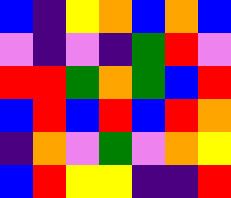[["blue", "indigo", "yellow", "orange", "blue", "orange", "blue"], ["violet", "indigo", "violet", "indigo", "green", "red", "violet"], ["red", "red", "green", "orange", "green", "blue", "red"], ["blue", "red", "blue", "red", "blue", "red", "orange"], ["indigo", "orange", "violet", "green", "violet", "orange", "yellow"], ["blue", "red", "yellow", "yellow", "indigo", "indigo", "red"]]